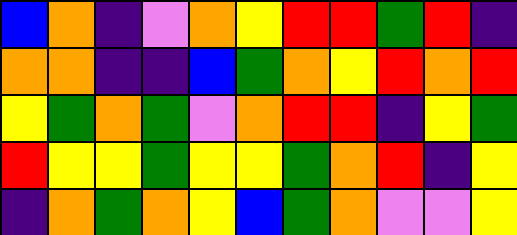[["blue", "orange", "indigo", "violet", "orange", "yellow", "red", "red", "green", "red", "indigo"], ["orange", "orange", "indigo", "indigo", "blue", "green", "orange", "yellow", "red", "orange", "red"], ["yellow", "green", "orange", "green", "violet", "orange", "red", "red", "indigo", "yellow", "green"], ["red", "yellow", "yellow", "green", "yellow", "yellow", "green", "orange", "red", "indigo", "yellow"], ["indigo", "orange", "green", "orange", "yellow", "blue", "green", "orange", "violet", "violet", "yellow"]]